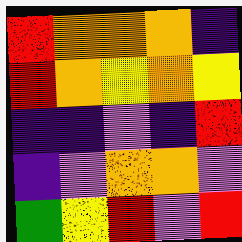[["red", "orange", "orange", "orange", "indigo"], ["red", "orange", "yellow", "orange", "yellow"], ["indigo", "indigo", "violet", "indigo", "red"], ["indigo", "violet", "orange", "orange", "violet"], ["green", "yellow", "red", "violet", "red"]]